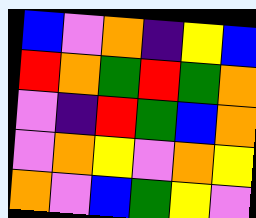[["blue", "violet", "orange", "indigo", "yellow", "blue"], ["red", "orange", "green", "red", "green", "orange"], ["violet", "indigo", "red", "green", "blue", "orange"], ["violet", "orange", "yellow", "violet", "orange", "yellow"], ["orange", "violet", "blue", "green", "yellow", "violet"]]